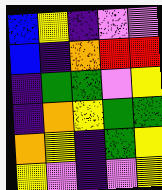[["blue", "yellow", "indigo", "violet", "violet"], ["blue", "indigo", "orange", "red", "red"], ["indigo", "green", "green", "violet", "yellow"], ["indigo", "orange", "yellow", "green", "green"], ["orange", "yellow", "indigo", "green", "yellow"], ["yellow", "violet", "indigo", "violet", "yellow"]]